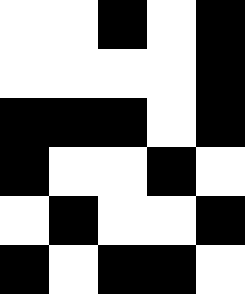[["white", "white", "black", "white", "black"], ["white", "white", "white", "white", "black"], ["black", "black", "black", "white", "black"], ["black", "white", "white", "black", "white"], ["white", "black", "white", "white", "black"], ["black", "white", "black", "black", "white"]]